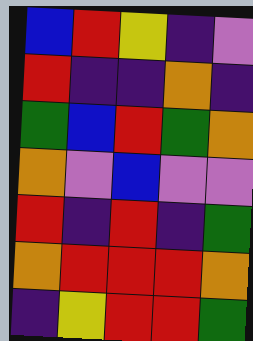[["blue", "red", "yellow", "indigo", "violet"], ["red", "indigo", "indigo", "orange", "indigo"], ["green", "blue", "red", "green", "orange"], ["orange", "violet", "blue", "violet", "violet"], ["red", "indigo", "red", "indigo", "green"], ["orange", "red", "red", "red", "orange"], ["indigo", "yellow", "red", "red", "green"]]